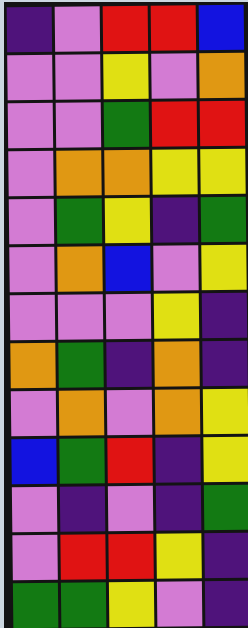[["indigo", "violet", "red", "red", "blue"], ["violet", "violet", "yellow", "violet", "orange"], ["violet", "violet", "green", "red", "red"], ["violet", "orange", "orange", "yellow", "yellow"], ["violet", "green", "yellow", "indigo", "green"], ["violet", "orange", "blue", "violet", "yellow"], ["violet", "violet", "violet", "yellow", "indigo"], ["orange", "green", "indigo", "orange", "indigo"], ["violet", "orange", "violet", "orange", "yellow"], ["blue", "green", "red", "indigo", "yellow"], ["violet", "indigo", "violet", "indigo", "green"], ["violet", "red", "red", "yellow", "indigo"], ["green", "green", "yellow", "violet", "indigo"]]